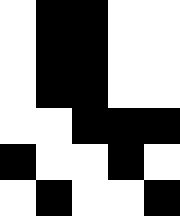[["white", "black", "black", "white", "white"], ["white", "black", "black", "white", "white"], ["white", "black", "black", "white", "white"], ["white", "white", "black", "black", "black"], ["black", "white", "white", "black", "white"], ["white", "black", "white", "white", "black"]]